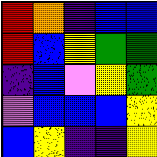[["red", "orange", "indigo", "blue", "blue"], ["red", "blue", "yellow", "green", "green"], ["indigo", "blue", "violet", "yellow", "green"], ["violet", "blue", "blue", "blue", "yellow"], ["blue", "yellow", "indigo", "indigo", "yellow"]]